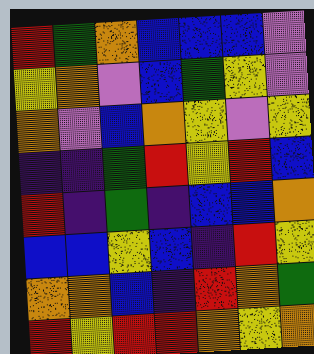[["red", "green", "orange", "blue", "blue", "blue", "violet"], ["yellow", "orange", "violet", "blue", "green", "yellow", "violet"], ["orange", "violet", "blue", "orange", "yellow", "violet", "yellow"], ["indigo", "indigo", "green", "red", "yellow", "red", "blue"], ["red", "indigo", "green", "indigo", "blue", "blue", "orange"], ["blue", "blue", "yellow", "blue", "indigo", "red", "yellow"], ["orange", "orange", "blue", "indigo", "red", "orange", "green"], ["red", "yellow", "red", "red", "orange", "yellow", "orange"]]